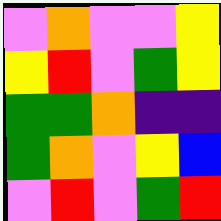[["violet", "orange", "violet", "violet", "yellow"], ["yellow", "red", "violet", "green", "yellow"], ["green", "green", "orange", "indigo", "indigo"], ["green", "orange", "violet", "yellow", "blue"], ["violet", "red", "violet", "green", "red"]]